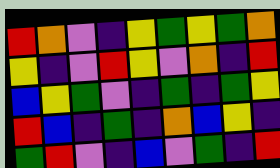[["red", "orange", "violet", "indigo", "yellow", "green", "yellow", "green", "orange"], ["yellow", "indigo", "violet", "red", "yellow", "violet", "orange", "indigo", "red"], ["blue", "yellow", "green", "violet", "indigo", "green", "indigo", "green", "yellow"], ["red", "blue", "indigo", "green", "indigo", "orange", "blue", "yellow", "indigo"], ["green", "red", "violet", "indigo", "blue", "violet", "green", "indigo", "red"]]